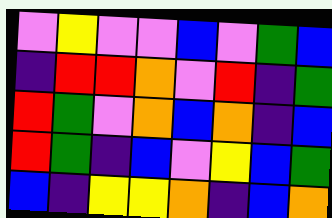[["violet", "yellow", "violet", "violet", "blue", "violet", "green", "blue"], ["indigo", "red", "red", "orange", "violet", "red", "indigo", "green"], ["red", "green", "violet", "orange", "blue", "orange", "indigo", "blue"], ["red", "green", "indigo", "blue", "violet", "yellow", "blue", "green"], ["blue", "indigo", "yellow", "yellow", "orange", "indigo", "blue", "orange"]]